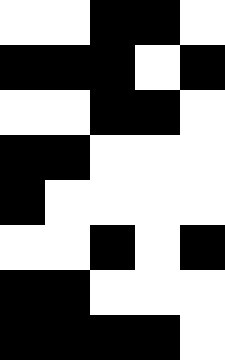[["white", "white", "black", "black", "white"], ["black", "black", "black", "white", "black"], ["white", "white", "black", "black", "white"], ["black", "black", "white", "white", "white"], ["black", "white", "white", "white", "white"], ["white", "white", "black", "white", "black"], ["black", "black", "white", "white", "white"], ["black", "black", "black", "black", "white"]]